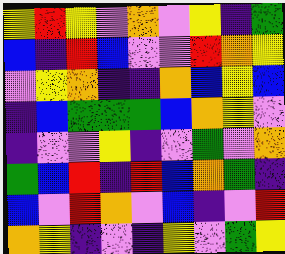[["yellow", "red", "yellow", "violet", "orange", "violet", "yellow", "indigo", "green"], ["blue", "indigo", "red", "blue", "violet", "violet", "red", "orange", "yellow"], ["violet", "yellow", "orange", "indigo", "indigo", "orange", "blue", "yellow", "blue"], ["indigo", "blue", "green", "green", "green", "blue", "orange", "yellow", "violet"], ["indigo", "violet", "violet", "yellow", "indigo", "violet", "green", "violet", "orange"], ["green", "blue", "red", "indigo", "red", "blue", "orange", "green", "indigo"], ["blue", "violet", "red", "orange", "violet", "blue", "indigo", "violet", "red"], ["orange", "yellow", "indigo", "violet", "indigo", "yellow", "violet", "green", "yellow"]]